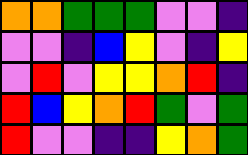[["orange", "orange", "green", "green", "green", "violet", "violet", "indigo"], ["violet", "violet", "indigo", "blue", "yellow", "violet", "indigo", "yellow"], ["violet", "red", "violet", "yellow", "yellow", "orange", "red", "indigo"], ["red", "blue", "yellow", "orange", "red", "green", "violet", "green"], ["red", "violet", "violet", "indigo", "indigo", "yellow", "orange", "green"]]